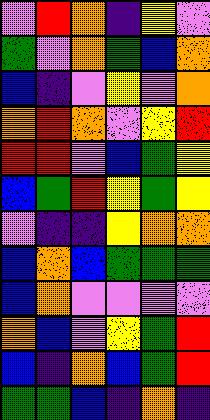[["violet", "red", "orange", "indigo", "yellow", "violet"], ["green", "violet", "orange", "green", "blue", "orange"], ["blue", "indigo", "violet", "yellow", "violet", "orange"], ["orange", "red", "orange", "violet", "yellow", "red"], ["red", "red", "violet", "blue", "green", "yellow"], ["blue", "green", "red", "yellow", "green", "yellow"], ["violet", "indigo", "indigo", "yellow", "orange", "orange"], ["blue", "orange", "blue", "green", "green", "green"], ["blue", "orange", "violet", "violet", "violet", "violet"], ["orange", "blue", "violet", "yellow", "green", "red"], ["blue", "indigo", "orange", "blue", "green", "red"], ["green", "green", "blue", "indigo", "orange", "indigo"]]